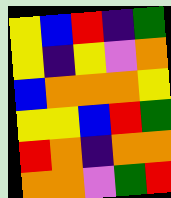[["yellow", "blue", "red", "indigo", "green"], ["yellow", "indigo", "yellow", "violet", "orange"], ["blue", "orange", "orange", "orange", "yellow"], ["yellow", "yellow", "blue", "red", "green"], ["red", "orange", "indigo", "orange", "orange"], ["orange", "orange", "violet", "green", "red"]]